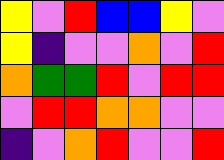[["yellow", "violet", "red", "blue", "blue", "yellow", "violet"], ["yellow", "indigo", "violet", "violet", "orange", "violet", "red"], ["orange", "green", "green", "red", "violet", "red", "red"], ["violet", "red", "red", "orange", "orange", "violet", "violet"], ["indigo", "violet", "orange", "red", "violet", "violet", "red"]]